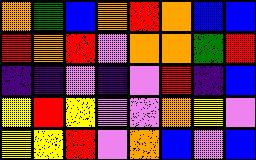[["orange", "green", "blue", "orange", "red", "orange", "blue", "blue"], ["red", "orange", "red", "violet", "orange", "orange", "green", "red"], ["indigo", "indigo", "violet", "indigo", "violet", "red", "indigo", "blue"], ["yellow", "red", "yellow", "violet", "violet", "orange", "yellow", "violet"], ["yellow", "yellow", "red", "violet", "orange", "blue", "violet", "blue"]]